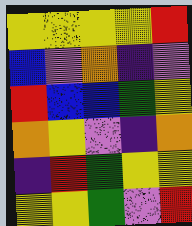[["yellow", "yellow", "yellow", "yellow", "red"], ["blue", "violet", "orange", "indigo", "violet"], ["red", "blue", "blue", "green", "yellow"], ["orange", "yellow", "violet", "indigo", "orange"], ["indigo", "red", "green", "yellow", "yellow"], ["yellow", "yellow", "green", "violet", "red"]]